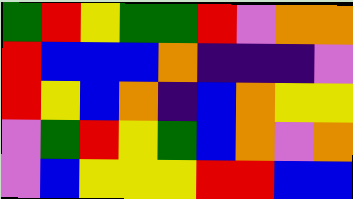[["green", "red", "yellow", "green", "green", "red", "violet", "orange", "orange"], ["red", "blue", "blue", "blue", "orange", "indigo", "indigo", "indigo", "violet"], ["red", "yellow", "blue", "orange", "indigo", "blue", "orange", "yellow", "yellow"], ["violet", "green", "red", "yellow", "green", "blue", "orange", "violet", "orange"], ["violet", "blue", "yellow", "yellow", "yellow", "red", "red", "blue", "blue"]]